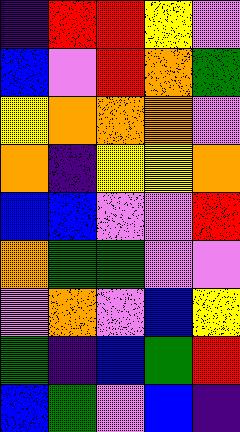[["indigo", "red", "red", "yellow", "violet"], ["blue", "violet", "red", "orange", "green"], ["yellow", "orange", "orange", "orange", "violet"], ["orange", "indigo", "yellow", "yellow", "orange"], ["blue", "blue", "violet", "violet", "red"], ["orange", "green", "green", "violet", "violet"], ["violet", "orange", "violet", "blue", "yellow"], ["green", "indigo", "blue", "green", "red"], ["blue", "green", "violet", "blue", "indigo"]]